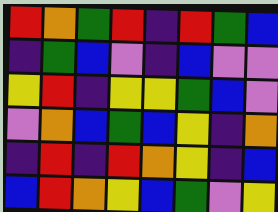[["red", "orange", "green", "red", "indigo", "red", "green", "blue"], ["indigo", "green", "blue", "violet", "indigo", "blue", "violet", "violet"], ["yellow", "red", "indigo", "yellow", "yellow", "green", "blue", "violet"], ["violet", "orange", "blue", "green", "blue", "yellow", "indigo", "orange"], ["indigo", "red", "indigo", "red", "orange", "yellow", "indigo", "blue"], ["blue", "red", "orange", "yellow", "blue", "green", "violet", "yellow"]]